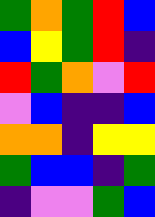[["green", "orange", "green", "red", "blue"], ["blue", "yellow", "green", "red", "indigo"], ["red", "green", "orange", "violet", "red"], ["violet", "blue", "indigo", "indigo", "blue"], ["orange", "orange", "indigo", "yellow", "yellow"], ["green", "blue", "blue", "indigo", "green"], ["indigo", "violet", "violet", "green", "blue"]]